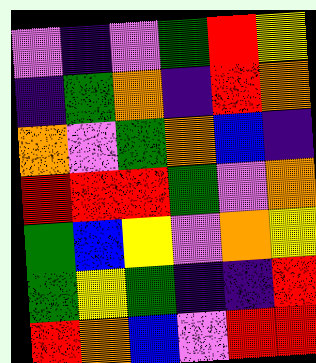[["violet", "indigo", "violet", "green", "red", "yellow"], ["indigo", "green", "orange", "indigo", "red", "orange"], ["orange", "violet", "green", "orange", "blue", "indigo"], ["red", "red", "red", "green", "violet", "orange"], ["green", "blue", "yellow", "violet", "orange", "yellow"], ["green", "yellow", "green", "indigo", "indigo", "red"], ["red", "orange", "blue", "violet", "red", "red"]]